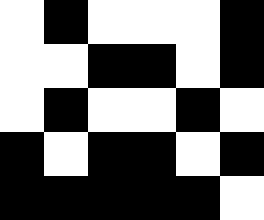[["white", "black", "white", "white", "white", "black"], ["white", "white", "black", "black", "white", "black"], ["white", "black", "white", "white", "black", "white"], ["black", "white", "black", "black", "white", "black"], ["black", "black", "black", "black", "black", "white"]]